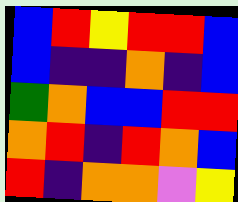[["blue", "red", "yellow", "red", "red", "blue"], ["blue", "indigo", "indigo", "orange", "indigo", "blue"], ["green", "orange", "blue", "blue", "red", "red"], ["orange", "red", "indigo", "red", "orange", "blue"], ["red", "indigo", "orange", "orange", "violet", "yellow"]]